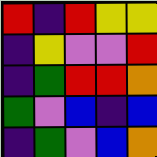[["red", "indigo", "red", "yellow", "yellow"], ["indigo", "yellow", "violet", "violet", "red"], ["indigo", "green", "red", "red", "orange"], ["green", "violet", "blue", "indigo", "blue"], ["indigo", "green", "violet", "blue", "orange"]]